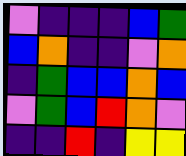[["violet", "indigo", "indigo", "indigo", "blue", "green"], ["blue", "orange", "indigo", "indigo", "violet", "orange"], ["indigo", "green", "blue", "blue", "orange", "blue"], ["violet", "green", "blue", "red", "orange", "violet"], ["indigo", "indigo", "red", "indigo", "yellow", "yellow"]]